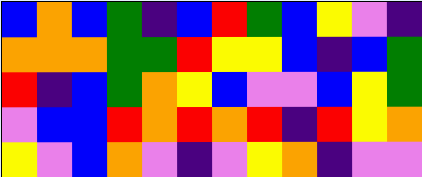[["blue", "orange", "blue", "green", "indigo", "blue", "red", "green", "blue", "yellow", "violet", "indigo"], ["orange", "orange", "orange", "green", "green", "red", "yellow", "yellow", "blue", "indigo", "blue", "green"], ["red", "indigo", "blue", "green", "orange", "yellow", "blue", "violet", "violet", "blue", "yellow", "green"], ["violet", "blue", "blue", "red", "orange", "red", "orange", "red", "indigo", "red", "yellow", "orange"], ["yellow", "violet", "blue", "orange", "violet", "indigo", "violet", "yellow", "orange", "indigo", "violet", "violet"]]